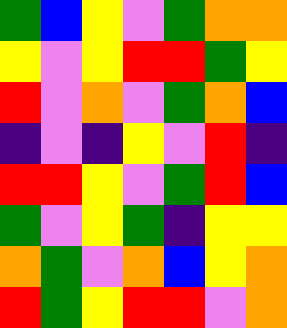[["green", "blue", "yellow", "violet", "green", "orange", "orange"], ["yellow", "violet", "yellow", "red", "red", "green", "yellow"], ["red", "violet", "orange", "violet", "green", "orange", "blue"], ["indigo", "violet", "indigo", "yellow", "violet", "red", "indigo"], ["red", "red", "yellow", "violet", "green", "red", "blue"], ["green", "violet", "yellow", "green", "indigo", "yellow", "yellow"], ["orange", "green", "violet", "orange", "blue", "yellow", "orange"], ["red", "green", "yellow", "red", "red", "violet", "orange"]]